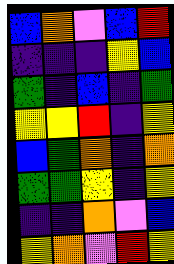[["blue", "orange", "violet", "blue", "red"], ["indigo", "indigo", "indigo", "yellow", "blue"], ["green", "indigo", "blue", "indigo", "green"], ["yellow", "yellow", "red", "indigo", "yellow"], ["blue", "green", "orange", "indigo", "orange"], ["green", "green", "yellow", "indigo", "yellow"], ["indigo", "indigo", "orange", "violet", "blue"], ["yellow", "orange", "violet", "red", "yellow"]]